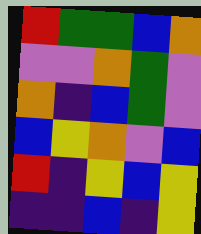[["red", "green", "green", "blue", "orange"], ["violet", "violet", "orange", "green", "violet"], ["orange", "indigo", "blue", "green", "violet"], ["blue", "yellow", "orange", "violet", "blue"], ["red", "indigo", "yellow", "blue", "yellow"], ["indigo", "indigo", "blue", "indigo", "yellow"]]